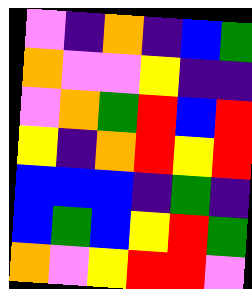[["violet", "indigo", "orange", "indigo", "blue", "green"], ["orange", "violet", "violet", "yellow", "indigo", "indigo"], ["violet", "orange", "green", "red", "blue", "red"], ["yellow", "indigo", "orange", "red", "yellow", "red"], ["blue", "blue", "blue", "indigo", "green", "indigo"], ["blue", "green", "blue", "yellow", "red", "green"], ["orange", "violet", "yellow", "red", "red", "violet"]]